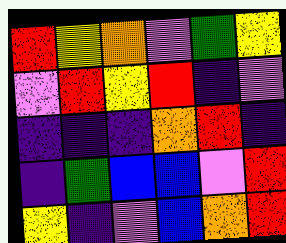[["red", "yellow", "orange", "violet", "green", "yellow"], ["violet", "red", "yellow", "red", "indigo", "violet"], ["indigo", "indigo", "indigo", "orange", "red", "indigo"], ["indigo", "green", "blue", "blue", "violet", "red"], ["yellow", "indigo", "violet", "blue", "orange", "red"]]